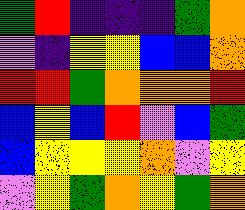[["green", "red", "indigo", "indigo", "indigo", "green", "orange"], ["violet", "indigo", "yellow", "yellow", "blue", "blue", "orange"], ["red", "red", "green", "orange", "orange", "orange", "red"], ["blue", "yellow", "blue", "red", "violet", "blue", "green"], ["blue", "yellow", "yellow", "yellow", "orange", "violet", "yellow"], ["violet", "yellow", "green", "orange", "yellow", "green", "orange"]]